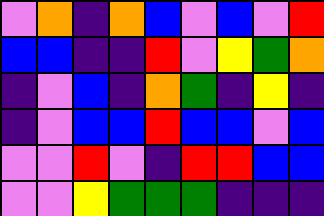[["violet", "orange", "indigo", "orange", "blue", "violet", "blue", "violet", "red"], ["blue", "blue", "indigo", "indigo", "red", "violet", "yellow", "green", "orange"], ["indigo", "violet", "blue", "indigo", "orange", "green", "indigo", "yellow", "indigo"], ["indigo", "violet", "blue", "blue", "red", "blue", "blue", "violet", "blue"], ["violet", "violet", "red", "violet", "indigo", "red", "red", "blue", "blue"], ["violet", "violet", "yellow", "green", "green", "green", "indigo", "indigo", "indigo"]]